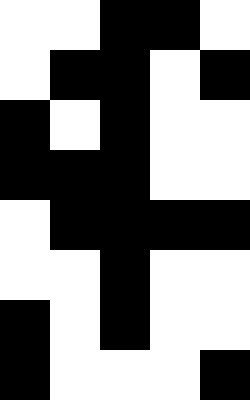[["white", "white", "black", "black", "white"], ["white", "black", "black", "white", "black"], ["black", "white", "black", "white", "white"], ["black", "black", "black", "white", "white"], ["white", "black", "black", "black", "black"], ["white", "white", "black", "white", "white"], ["black", "white", "black", "white", "white"], ["black", "white", "white", "white", "black"]]